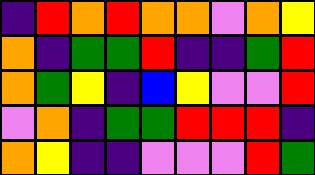[["indigo", "red", "orange", "red", "orange", "orange", "violet", "orange", "yellow"], ["orange", "indigo", "green", "green", "red", "indigo", "indigo", "green", "red"], ["orange", "green", "yellow", "indigo", "blue", "yellow", "violet", "violet", "red"], ["violet", "orange", "indigo", "green", "green", "red", "red", "red", "indigo"], ["orange", "yellow", "indigo", "indigo", "violet", "violet", "violet", "red", "green"]]